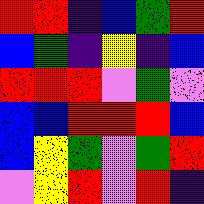[["red", "red", "indigo", "blue", "green", "red"], ["blue", "green", "indigo", "yellow", "indigo", "blue"], ["red", "red", "red", "violet", "green", "violet"], ["blue", "blue", "red", "red", "red", "blue"], ["blue", "yellow", "green", "violet", "green", "red"], ["violet", "yellow", "red", "violet", "red", "indigo"]]